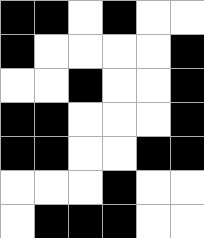[["black", "black", "white", "black", "white", "white"], ["black", "white", "white", "white", "white", "black"], ["white", "white", "black", "white", "white", "black"], ["black", "black", "white", "white", "white", "black"], ["black", "black", "white", "white", "black", "black"], ["white", "white", "white", "black", "white", "white"], ["white", "black", "black", "black", "white", "white"]]